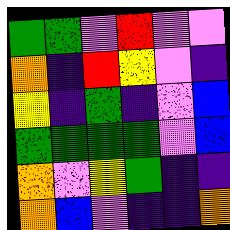[["green", "green", "violet", "red", "violet", "violet"], ["orange", "indigo", "red", "yellow", "violet", "indigo"], ["yellow", "indigo", "green", "indigo", "violet", "blue"], ["green", "green", "green", "green", "violet", "blue"], ["orange", "violet", "yellow", "green", "indigo", "indigo"], ["orange", "blue", "violet", "indigo", "indigo", "orange"]]